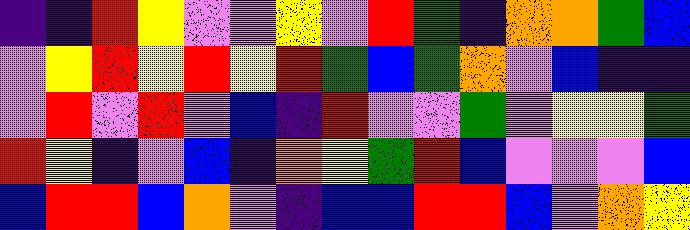[["indigo", "indigo", "red", "yellow", "violet", "violet", "yellow", "violet", "red", "green", "indigo", "orange", "orange", "green", "blue"], ["violet", "yellow", "red", "yellow", "red", "yellow", "red", "green", "blue", "green", "orange", "violet", "blue", "indigo", "indigo"], ["violet", "red", "violet", "red", "violet", "blue", "indigo", "red", "violet", "violet", "green", "violet", "yellow", "yellow", "green"], ["red", "yellow", "indigo", "violet", "blue", "indigo", "orange", "yellow", "green", "red", "blue", "violet", "violet", "violet", "blue"], ["blue", "red", "red", "blue", "orange", "violet", "indigo", "blue", "blue", "red", "red", "blue", "violet", "orange", "yellow"]]